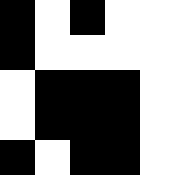[["black", "white", "black", "white", "white"], ["black", "white", "white", "white", "white"], ["white", "black", "black", "black", "white"], ["white", "black", "black", "black", "white"], ["black", "white", "black", "black", "white"]]